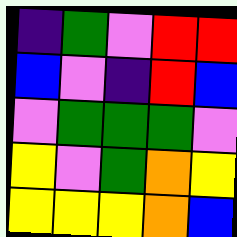[["indigo", "green", "violet", "red", "red"], ["blue", "violet", "indigo", "red", "blue"], ["violet", "green", "green", "green", "violet"], ["yellow", "violet", "green", "orange", "yellow"], ["yellow", "yellow", "yellow", "orange", "blue"]]